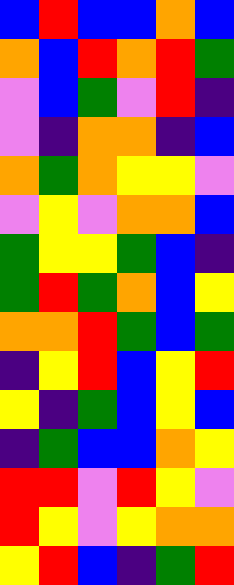[["blue", "red", "blue", "blue", "orange", "blue"], ["orange", "blue", "red", "orange", "red", "green"], ["violet", "blue", "green", "violet", "red", "indigo"], ["violet", "indigo", "orange", "orange", "indigo", "blue"], ["orange", "green", "orange", "yellow", "yellow", "violet"], ["violet", "yellow", "violet", "orange", "orange", "blue"], ["green", "yellow", "yellow", "green", "blue", "indigo"], ["green", "red", "green", "orange", "blue", "yellow"], ["orange", "orange", "red", "green", "blue", "green"], ["indigo", "yellow", "red", "blue", "yellow", "red"], ["yellow", "indigo", "green", "blue", "yellow", "blue"], ["indigo", "green", "blue", "blue", "orange", "yellow"], ["red", "red", "violet", "red", "yellow", "violet"], ["red", "yellow", "violet", "yellow", "orange", "orange"], ["yellow", "red", "blue", "indigo", "green", "red"]]